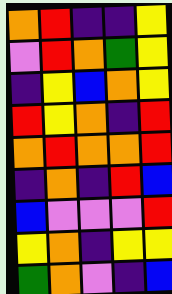[["orange", "red", "indigo", "indigo", "yellow"], ["violet", "red", "orange", "green", "yellow"], ["indigo", "yellow", "blue", "orange", "yellow"], ["red", "yellow", "orange", "indigo", "red"], ["orange", "red", "orange", "orange", "red"], ["indigo", "orange", "indigo", "red", "blue"], ["blue", "violet", "violet", "violet", "red"], ["yellow", "orange", "indigo", "yellow", "yellow"], ["green", "orange", "violet", "indigo", "blue"]]